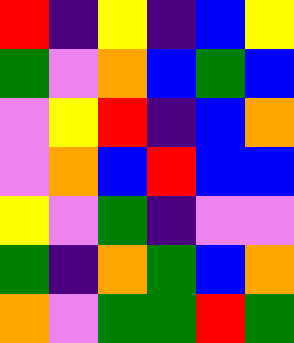[["red", "indigo", "yellow", "indigo", "blue", "yellow"], ["green", "violet", "orange", "blue", "green", "blue"], ["violet", "yellow", "red", "indigo", "blue", "orange"], ["violet", "orange", "blue", "red", "blue", "blue"], ["yellow", "violet", "green", "indigo", "violet", "violet"], ["green", "indigo", "orange", "green", "blue", "orange"], ["orange", "violet", "green", "green", "red", "green"]]